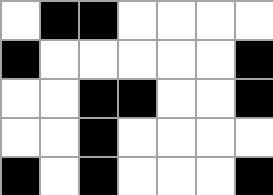[["white", "black", "black", "white", "white", "white", "white"], ["black", "white", "white", "white", "white", "white", "black"], ["white", "white", "black", "black", "white", "white", "black"], ["white", "white", "black", "white", "white", "white", "white"], ["black", "white", "black", "white", "white", "white", "black"]]